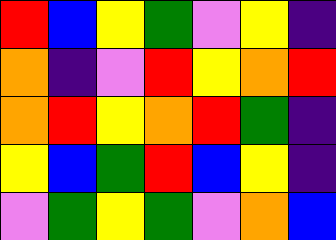[["red", "blue", "yellow", "green", "violet", "yellow", "indigo"], ["orange", "indigo", "violet", "red", "yellow", "orange", "red"], ["orange", "red", "yellow", "orange", "red", "green", "indigo"], ["yellow", "blue", "green", "red", "blue", "yellow", "indigo"], ["violet", "green", "yellow", "green", "violet", "orange", "blue"]]